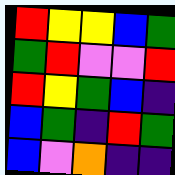[["red", "yellow", "yellow", "blue", "green"], ["green", "red", "violet", "violet", "red"], ["red", "yellow", "green", "blue", "indigo"], ["blue", "green", "indigo", "red", "green"], ["blue", "violet", "orange", "indigo", "indigo"]]